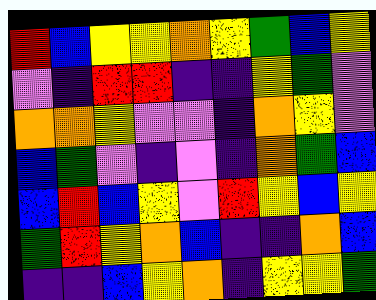[["red", "blue", "yellow", "yellow", "orange", "yellow", "green", "blue", "yellow"], ["violet", "indigo", "red", "red", "indigo", "indigo", "yellow", "green", "violet"], ["orange", "orange", "yellow", "violet", "violet", "indigo", "orange", "yellow", "violet"], ["blue", "green", "violet", "indigo", "violet", "indigo", "orange", "green", "blue"], ["blue", "red", "blue", "yellow", "violet", "red", "yellow", "blue", "yellow"], ["green", "red", "yellow", "orange", "blue", "indigo", "indigo", "orange", "blue"], ["indigo", "indigo", "blue", "yellow", "orange", "indigo", "yellow", "yellow", "green"]]